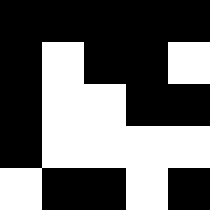[["black", "black", "black", "black", "black"], ["black", "white", "black", "black", "white"], ["black", "white", "white", "black", "black"], ["black", "white", "white", "white", "white"], ["white", "black", "black", "white", "black"]]